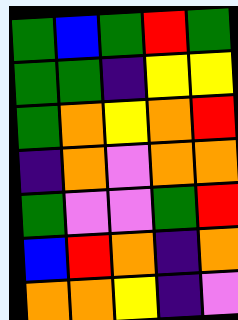[["green", "blue", "green", "red", "green"], ["green", "green", "indigo", "yellow", "yellow"], ["green", "orange", "yellow", "orange", "red"], ["indigo", "orange", "violet", "orange", "orange"], ["green", "violet", "violet", "green", "red"], ["blue", "red", "orange", "indigo", "orange"], ["orange", "orange", "yellow", "indigo", "violet"]]